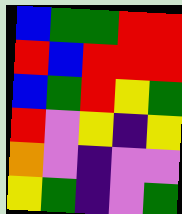[["blue", "green", "green", "red", "red"], ["red", "blue", "red", "red", "red"], ["blue", "green", "red", "yellow", "green"], ["red", "violet", "yellow", "indigo", "yellow"], ["orange", "violet", "indigo", "violet", "violet"], ["yellow", "green", "indigo", "violet", "green"]]